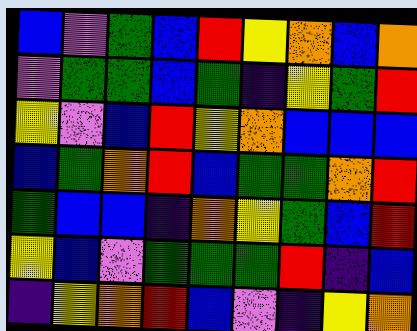[["blue", "violet", "green", "blue", "red", "yellow", "orange", "blue", "orange"], ["violet", "green", "green", "blue", "green", "indigo", "yellow", "green", "red"], ["yellow", "violet", "blue", "red", "yellow", "orange", "blue", "blue", "blue"], ["blue", "green", "orange", "red", "blue", "green", "green", "orange", "red"], ["green", "blue", "blue", "indigo", "orange", "yellow", "green", "blue", "red"], ["yellow", "blue", "violet", "green", "green", "green", "red", "indigo", "blue"], ["indigo", "yellow", "orange", "red", "blue", "violet", "indigo", "yellow", "orange"]]